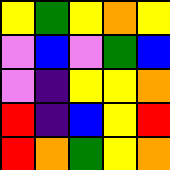[["yellow", "green", "yellow", "orange", "yellow"], ["violet", "blue", "violet", "green", "blue"], ["violet", "indigo", "yellow", "yellow", "orange"], ["red", "indigo", "blue", "yellow", "red"], ["red", "orange", "green", "yellow", "orange"]]